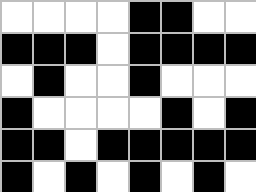[["white", "white", "white", "white", "black", "black", "white", "white"], ["black", "black", "black", "white", "black", "black", "black", "black"], ["white", "black", "white", "white", "black", "white", "white", "white"], ["black", "white", "white", "white", "white", "black", "white", "black"], ["black", "black", "white", "black", "black", "black", "black", "black"], ["black", "white", "black", "white", "black", "white", "black", "white"]]